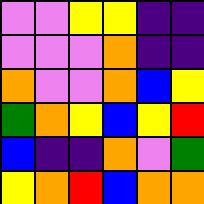[["violet", "violet", "yellow", "yellow", "indigo", "indigo"], ["violet", "violet", "violet", "orange", "indigo", "indigo"], ["orange", "violet", "violet", "orange", "blue", "yellow"], ["green", "orange", "yellow", "blue", "yellow", "red"], ["blue", "indigo", "indigo", "orange", "violet", "green"], ["yellow", "orange", "red", "blue", "orange", "orange"]]